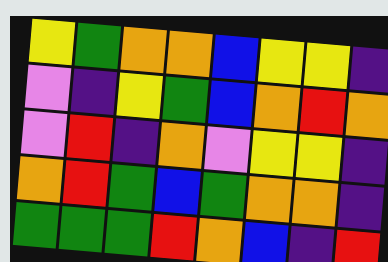[["yellow", "green", "orange", "orange", "blue", "yellow", "yellow", "indigo"], ["violet", "indigo", "yellow", "green", "blue", "orange", "red", "orange"], ["violet", "red", "indigo", "orange", "violet", "yellow", "yellow", "indigo"], ["orange", "red", "green", "blue", "green", "orange", "orange", "indigo"], ["green", "green", "green", "red", "orange", "blue", "indigo", "red"]]